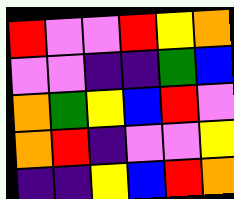[["red", "violet", "violet", "red", "yellow", "orange"], ["violet", "violet", "indigo", "indigo", "green", "blue"], ["orange", "green", "yellow", "blue", "red", "violet"], ["orange", "red", "indigo", "violet", "violet", "yellow"], ["indigo", "indigo", "yellow", "blue", "red", "orange"]]